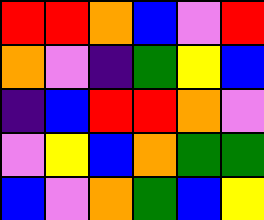[["red", "red", "orange", "blue", "violet", "red"], ["orange", "violet", "indigo", "green", "yellow", "blue"], ["indigo", "blue", "red", "red", "orange", "violet"], ["violet", "yellow", "blue", "orange", "green", "green"], ["blue", "violet", "orange", "green", "blue", "yellow"]]